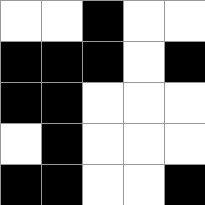[["white", "white", "black", "white", "white"], ["black", "black", "black", "white", "black"], ["black", "black", "white", "white", "white"], ["white", "black", "white", "white", "white"], ["black", "black", "white", "white", "black"]]